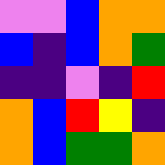[["violet", "violet", "blue", "orange", "orange"], ["blue", "indigo", "blue", "orange", "green"], ["indigo", "indigo", "violet", "indigo", "red"], ["orange", "blue", "red", "yellow", "indigo"], ["orange", "blue", "green", "green", "orange"]]